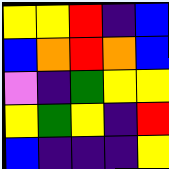[["yellow", "yellow", "red", "indigo", "blue"], ["blue", "orange", "red", "orange", "blue"], ["violet", "indigo", "green", "yellow", "yellow"], ["yellow", "green", "yellow", "indigo", "red"], ["blue", "indigo", "indigo", "indigo", "yellow"]]